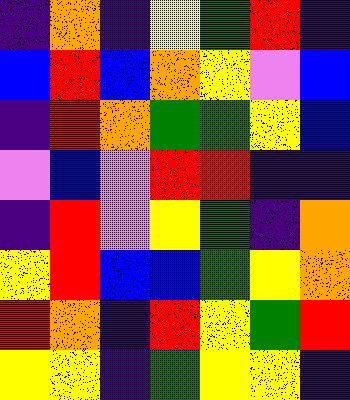[["indigo", "orange", "indigo", "yellow", "green", "red", "indigo"], ["blue", "red", "blue", "orange", "yellow", "violet", "blue"], ["indigo", "red", "orange", "green", "green", "yellow", "blue"], ["violet", "blue", "violet", "red", "red", "indigo", "indigo"], ["indigo", "red", "violet", "yellow", "green", "indigo", "orange"], ["yellow", "red", "blue", "blue", "green", "yellow", "orange"], ["red", "orange", "indigo", "red", "yellow", "green", "red"], ["yellow", "yellow", "indigo", "green", "yellow", "yellow", "indigo"]]